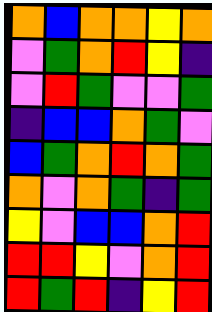[["orange", "blue", "orange", "orange", "yellow", "orange"], ["violet", "green", "orange", "red", "yellow", "indigo"], ["violet", "red", "green", "violet", "violet", "green"], ["indigo", "blue", "blue", "orange", "green", "violet"], ["blue", "green", "orange", "red", "orange", "green"], ["orange", "violet", "orange", "green", "indigo", "green"], ["yellow", "violet", "blue", "blue", "orange", "red"], ["red", "red", "yellow", "violet", "orange", "red"], ["red", "green", "red", "indigo", "yellow", "red"]]